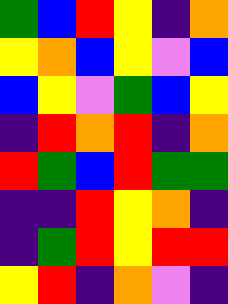[["green", "blue", "red", "yellow", "indigo", "orange"], ["yellow", "orange", "blue", "yellow", "violet", "blue"], ["blue", "yellow", "violet", "green", "blue", "yellow"], ["indigo", "red", "orange", "red", "indigo", "orange"], ["red", "green", "blue", "red", "green", "green"], ["indigo", "indigo", "red", "yellow", "orange", "indigo"], ["indigo", "green", "red", "yellow", "red", "red"], ["yellow", "red", "indigo", "orange", "violet", "indigo"]]